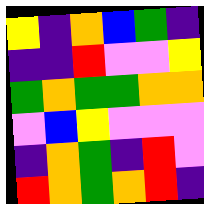[["yellow", "indigo", "orange", "blue", "green", "indigo"], ["indigo", "indigo", "red", "violet", "violet", "yellow"], ["green", "orange", "green", "green", "orange", "orange"], ["violet", "blue", "yellow", "violet", "violet", "violet"], ["indigo", "orange", "green", "indigo", "red", "violet"], ["red", "orange", "green", "orange", "red", "indigo"]]